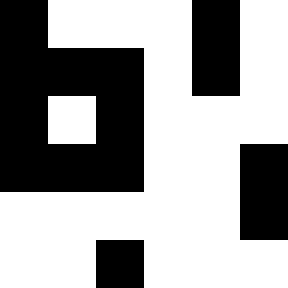[["black", "white", "white", "white", "black", "white"], ["black", "black", "black", "white", "black", "white"], ["black", "white", "black", "white", "white", "white"], ["black", "black", "black", "white", "white", "black"], ["white", "white", "white", "white", "white", "black"], ["white", "white", "black", "white", "white", "white"]]